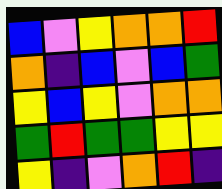[["blue", "violet", "yellow", "orange", "orange", "red"], ["orange", "indigo", "blue", "violet", "blue", "green"], ["yellow", "blue", "yellow", "violet", "orange", "orange"], ["green", "red", "green", "green", "yellow", "yellow"], ["yellow", "indigo", "violet", "orange", "red", "indigo"]]